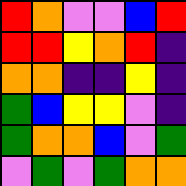[["red", "orange", "violet", "violet", "blue", "red"], ["red", "red", "yellow", "orange", "red", "indigo"], ["orange", "orange", "indigo", "indigo", "yellow", "indigo"], ["green", "blue", "yellow", "yellow", "violet", "indigo"], ["green", "orange", "orange", "blue", "violet", "green"], ["violet", "green", "violet", "green", "orange", "orange"]]